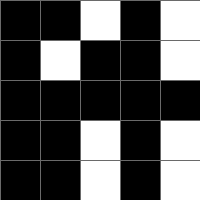[["black", "black", "white", "black", "white"], ["black", "white", "black", "black", "white"], ["black", "black", "black", "black", "black"], ["black", "black", "white", "black", "white"], ["black", "black", "white", "black", "white"]]